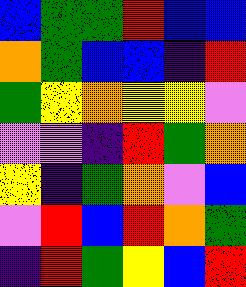[["blue", "green", "green", "red", "blue", "blue"], ["orange", "green", "blue", "blue", "indigo", "red"], ["green", "yellow", "orange", "yellow", "yellow", "violet"], ["violet", "violet", "indigo", "red", "green", "orange"], ["yellow", "indigo", "green", "orange", "violet", "blue"], ["violet", "red", "blue", "red", "orange", "green"], ["indigo", "red", "green", "yellow", "blue", "red"]]